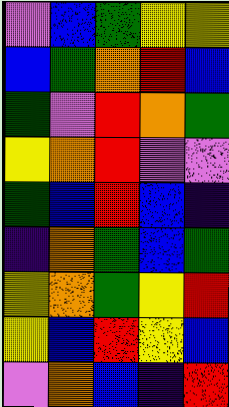[["violet", "blue", "green", "yellow", "yellow"], ["blue", "green", "orange", "red", "blue"], ["green", "violet", "red", "orange", "green"], ["yellow", "orange", "red", "violet", "violet"], ["green", "blue", "red", "blue", "indigo"], ["indigo", "orange", "green", "blue", "green"], ["yellow", "orange", "green", "yellow", "red"], ["yellow", "blue", "red", "yellow", "blue"], ["violet", "orange", "blue", "indigo", "red"]]